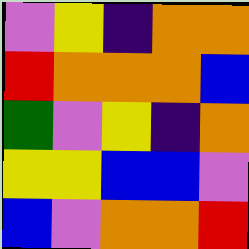[["violet", "yellow", "indigo", "orange", "orange"], ["red", "orange", "orange", "orange", "blue"], ["green", "violet", "yellow", "indigo", "orange"], ["yellow", "yellow", "blue", "blue", "violet"], ["blue", "violet", "orange", "orange", "red"]]